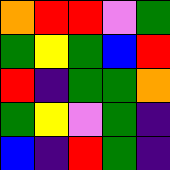[["orange", "red", "red", "violet", "green"], ["green", "yellow", "green", "blue", "red"], ["red", "indigo", "green", "green", "orange"], ["green", "yellow", "violet", "green", "indigo"], ["blue", "indigo", "red", "green", "indigo"]]